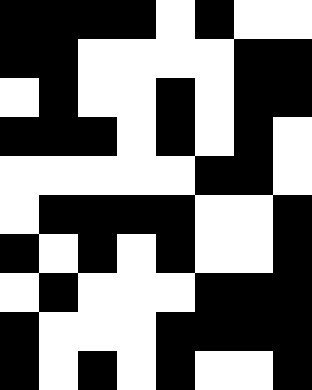[["black", "black", "black", "black", "white", "black", "white", "white"], ["black", "black", "white", "white", "white", "white", "black", "black"], ["white", "black", "white", "white", "black", "white", "black", "black"], ["black", "black", "black", "white", "black", "white", "black", "white"], ["white", "white", "white", "white", "white", "black", "black", "white"], ["white", "black", "black", "black", "black", "white", "white", "black"], ["black", "white", "black", "white", "black", "white", "white", "black"], ["white", "black", "white", "white", "white", "black", "black", "black"], ["black", "white", "white", "white", "black", "black", "black", "black"], ["black", "white", "black", "white", "black", "white", "white", "black"]]